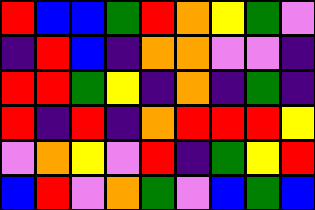[["red", "blue", "blue", "green", "red", "orange", "yellow", "green", "violet"], ["indigo", "red", "blue", "indigo", "orange", "orange", "violet", "violet", "indigo"], ["red", "red", "green", "yellow", "indigo", "orange", "indigo", "green", "indigo"], ["red", "indigo", "red", "indigo", "orange", "red", "red", "red", "yellow"], ["violet", "orange", "yellow", "violet", "red", "indigo", "green", "yellow", "red"], ["blue", "red", "violet", "orange", "green", "violet", "blue", "green", "blue"]]